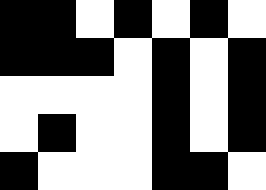[["black", "black", "white", "black", "white", "black", "white"], ["black", "black", "black", "white", "black", "white", "black"], ["white", "white", "white", "white", "black", "white", "black"], ["white", "black", "white", "white", "black", "white", "black"], ["black", "white", "white", "white", "black", "black", "white"]]